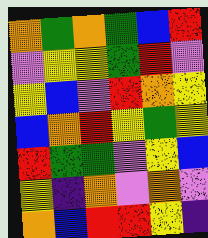[["orange", "green", "orange", "green", "blue", "red"], ["violet", "yellow", "yellow", "green", "red", "violet"], ["yellow", "blue", "violet", "red", "orange", "yellow"], ["blue", "orange", "red", "yellow", "green", "yellow"], ["red", "green", "green", "violet", "yellow", "blue"], ["yellow", "indigo", "orange", "violet", "orange", "violet"], ["orange", "blue", "red", "red", "yellow", "indigo"]]